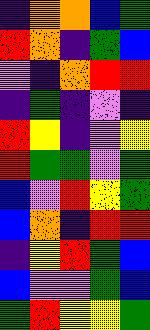[["indigo", "orange", "orange", "blue", "green"], ["red", "orange", "indigo", "green", "blue"], ["violet", "indigo", "orange", "red", "red"], ["indigo", "green", "indigo", "violet", "indigo"], ["red", "yellow", "indigo", "violet", "yellow"], ["red", "green", "green", "violet", "green"], ["blue", "violet", "red", "yellow", "green"], ["blue", "orange", "indigo", "red", "red"], ["indigo", "yellow", "red", "green", "blue"], ["blue", "violet", "violet", "green", "blue"], ["green", "red", "yellow", "yellow", "green"]]